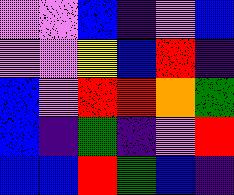[["violet", "violet", "blue", "indigo", "violet", "blue"], ["violet", "violet", "yellow", "blue", "red", "indigo"], ["blue", "violet", "red", "red", "orange", "green"], ["blue", "indigo", "green", "indigo", "violet", "red"], ["blue", "blue", "red", "green", "blue", "indigo"]]